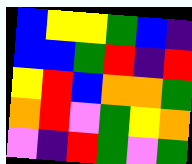[["blue", "yellow", "yellow", "green", "blue", "indigo"], ["blue", "blue", "green", "red", "indigo", "red"], ["yellow", "red", "blue", "orange", "orange", "green"], ["orange", "red", "violet", "green", "yellow", "orange"], ["violet", "indigo", "red", "green", "violet", "green"]]